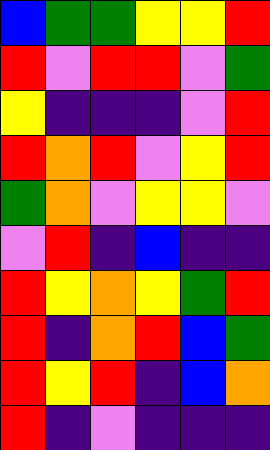[["blue", "green", "green", "yellow", "yellow", "red"], ["red", "violet", "red", "red", "violet", "green"], ["yellow", "indigo", "indigo", "indigo", "violet", "red"], ["red", "orange", "red", "violet", "yellow", "red"], ["green", "orange", "violet", "yellow", "yellow", "violet"], ["violet", "red", "indigo", "blue", "indigo", "indigo"], ["red", "yellow", "orange", "yellow", "green", "red"], ["red", "indigo", "orange", "red", "blue", "green"], ["red", "yellow", "red", "indigo", "blue", "orange"], ["red", "indigo", "violet", "indigo", "indigo", "indigo"]]